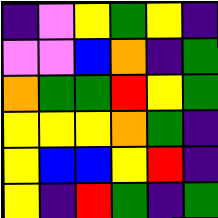[["indigo", "violet", "yellow", "green", "yellow", "indigo"], ["violet", "violet", "blue", "orange", "indigo", "green"], ["orange", "green", "green", "red", "yellow", "green"], ["yellow", "yellow", "yellow", "orange", "green", "indigo"], ["yellow", "blue", "blue", "yellow", "red", "indigo"], ["yellow", "indigo", "red", "green", "indigo", "green"]]